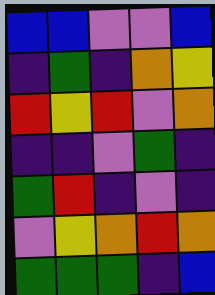[["blue", "blue", "violet", "violet", "blue"], ["indigo", "green", "indigo", "orange", "yellow"], ["red", "yellow", "red", "violet", "orange"], ["indigo", "indigo", "violet", "green", "indigo"], ["green", "red", "indigo", "violet", "indigo"], ["violet", "yellow", "orange", "red", "orange"], ["green", "green", "green", "indigo", "blue"]]